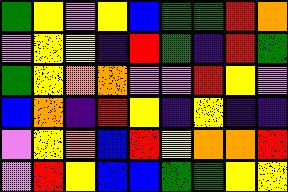[["green", "yellow", "violet", "yellow", "blue", "green", "green", "red", "orange"], ["violet", "yellow", "yellow", "indigo", "red", "green", "indigo", "red", "green"], ["green", "yellow", "orange", "orange", "violet", "violet", "red", "yellow", "violet"], ["blue", "orange", "indigo", "red", "yellow", "indigo", "yellow", "indigo", "indigo"], ["violet", "yellow", "orange", "blue", "red", "yellow", "orange", "orange", "red"], ["violet", "red", "yellow", "blue", "blue", "green", "green", "yellow", "yellow"]]